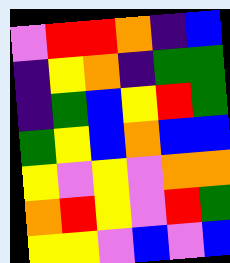[["violet", "red", "red", "orange", "indigo", "blue"], ["indigo", "yellow", "orange", "indigo", "green", "green"], ["indigo", "green", "blue", "yellow", "red", "green"], ["green", "yellow", "blue", "orange", "blue", "blue"], ["yellow", "violet", "yellow", "violet", "orange", "orange"], ["orange", "red", "yellow", "violet", "red", "green"], ["yellow", "yellow", "violet", "blue", "violet", "blue"]]